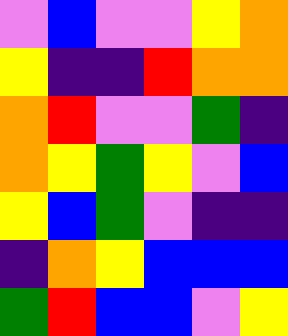[["violet", "blue", "violet", "violet", "yellow", "orange"], ["yellow", "indigo", "indigo", "red", "orange", "orange"], ["orange", "red", "violet", "violet", "green", "indigo"], ["orange", "yellow", "green", "yellow", "violet", "blue"], ["yellow", "blue", "green", "violet", "indigo", "indigo"], ["indigo", "orange", "yellow", "blue", "blue", "blue"], ["green", "red", "blue", "blue", "violet", "yellow"]]